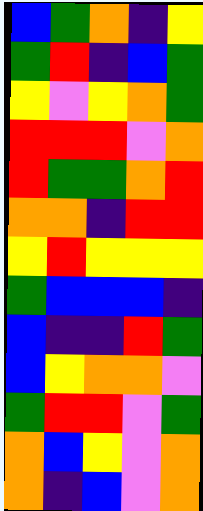[["blue", "green", "orange", "indigo", "yellow"], ["green", "red", "indigo", "blue", "green"], ["yellow", "violet", "yellow", "orange", "green"], ["red", "red", "red", "violet", "orange"], ["red", "green", "green", "orange", "red"], ["orange", "orange", "indigo", "red", "red"], ["yellow", "red", "yellow", "yellow", "yellow"], ["green", "blue", "blue", "blue", "indigo"], ["blue", "indigo", "indigo", "red", "green"], ["blue", "yellow", "orange", "orange", "violet"], ["green", "red", "red", "violet", "green"], ["orange", "blue", "yellow", "violet", "orange"], ["orange", "indigo", "blue", "violet", "orange"]]